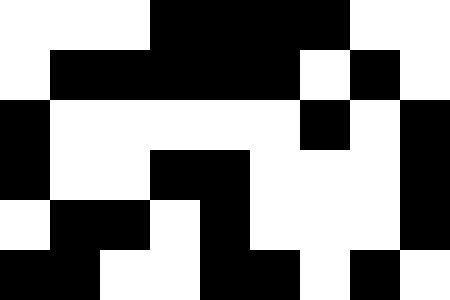[["white", "white", "white", "black", "black", "black", "black", "white", "white"], ["white", "black", "black", "black", "black", "black", "white", "black", "white"], ["black", "white", "white", "white", "white", "white", "black", "white", "black"], ["black", "white", "white", "black", "black", "white", "white", "white", "black"], ["white", "black", "black", "white", "black", "white", "white", "white", "black"], ["black", "black", "white", "white", "black", "black", "white", "black", "white"]]